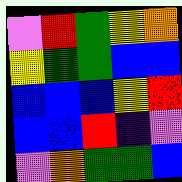[["violet", "red", "green", "yellow", "orange"], ["yellow", "green", "green", "blue", "blue"], ["blue", "blue", "blue", "yellow", "red"], ["blue", "blue", "red", "indigo", "violet"], ["violet", "orange", "green", "green", "blue"]]